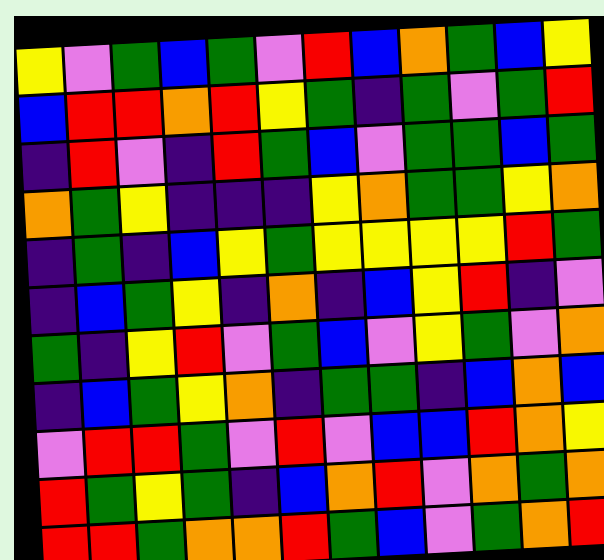[["yellow", "violet", "green", "blue", "green", "violet", "red", "blue", "orange", "green", "blue", "yellow"], ["blue", "red", "red", "orange", "red", "yellow", "green", "indigo", "green", "violet", "green", "red"], ["indigo", "red", "violet", "indigo", "red", "green", "blue", "violet", "green", "green", "blue", "green"], ["orange", "green", "yellow", "indigo", "indigo", "indigo", "yellow", "orange", "green", "green", "yellow", "orange"], ["indigo", "green", "indigo", "blue", "yellow", "green", "yellow", "yellow", "yellow", "yellow", "red", "green"], ["indigo", "blue", "green", "yellow", "indigo", "orange", "indigo", "blue", "yellow", "red", "indigo", "violet"], ["green", "indigo", "yellow", "red", "violet", "green", "blue", "violet", "yellow", "green", "violet", "orange"], ["indigo", "blue", "green", "yellow", "orange", "indigo", "green", "green", "indigo", "blue", "orange", "blue"], ["violet", "red", "red", "green", "violet", "red", "violet", "blue", "blue", "red", "orange", "yellow"], ["red", "green", "yellow", "green", "indigo", "blue", "orange", "red", "violet", "orange", "green", "orange"], ["red", "red", "green", "orange", "orange", "red", "green", "blue", "violet", "green", "orange", "red"]]